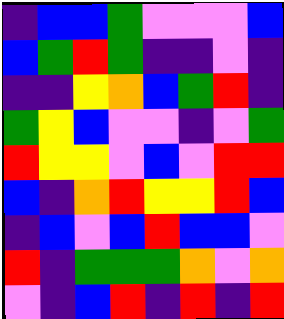[["indigo", "blue", "blue", "green", "violet", "violet", "violet", "blue"], ["blue", "green", "red", "green", "indigo", "indigo", "violet", "indigo"], ["indigo", "indigo", "yellow", "orange", "blue", "green", "red", "indigo"], ["green", "yellow", "blue", "violet", "violet", "indigo", "violet", "green"], ["red", "yellow", "yellow", "violet", "blue", "violet", "red", "red"], ["blue", "indigo", "orange", "red", "yellow", "yellow", "red", "blue"], ["indigo", "blue", "violet", "blue", "red", "blue", "blue", "violet"], ["red", "indigo", "green", "green", "green", "orange", "violet", "orange"], ["violet", "indigo", "blue", "red", "indigo", "red", "indigo", "red"]]